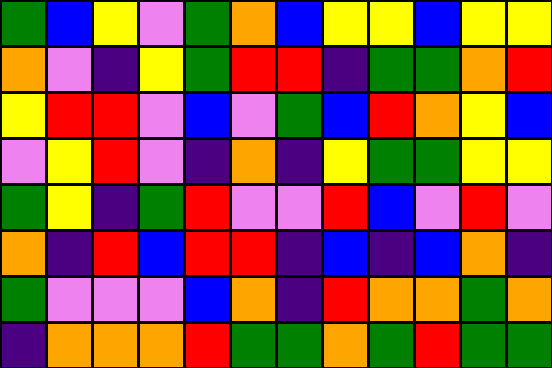[["green", "blue", "yellow", "violet", "green", "orange", "blue", "yellow", "yellow", "blue", "yellow", "yellow"], ["orange", "violet", "indigo", "yellow", "green", "red", "red", "indigo", "green", "green", "orange", "red"], ["yellow", "red", "red", "violet", "blue", "violet", "green", "blue", "red", "orange", "yellow", "blue"], ["violet", "yellow", "red", "violet", "indigo", "orange", "indigo", "yellow", "green", "green", "yellow", "yellow"], ["green", "yellow", "indigo", "green", "red", "violet", "violet", "red", "blue", "violet", "red", "violet"], ["orange", "indigo", "red", "blue", "red", "red", "indigo", "blue", "indigo", "blue", "orange", "indigo"], ["green", "violet", "violet", "violet", "blue", "orange", "indigo", "red", "orange", "orange", "green", "orange"], ["indigo", "orange", "orange", "orange", "red", "green", "green", "orange", "green", "red", "green", "green"]]